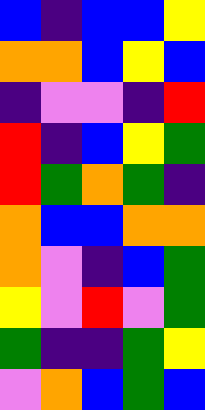[["blue", "indigo", "blue", "blue", "yellow"], ["orange", "orange", "blue", "yellow", "blue"], ["indigo", "violet", "violet", "indigo", "red"], ["red", "indigo", "blue", "yellow", "green"], ["red", "green", "orange", "green", "indigo"], ["orange", "blue", "blue", "orange", "orange"], ["orange", "violet", "indigo", "blue", "green"], ["yellow", "violet", "red", "violet", "green"], ["green", "indigo", "indigo", "green", "yellow"], ["violet", "orange", "blue", "green", "blue"]]